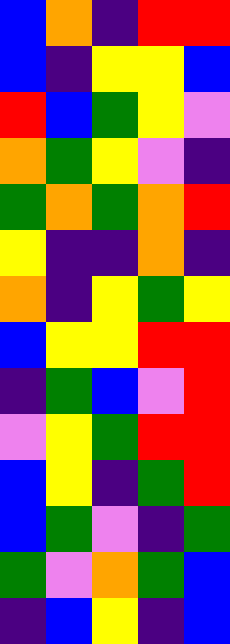[["blue", "orange", "indigo", "red", "red"], ["blue", "indigo", "yellow", "yellow", "blue"], ["red", "blue", "green", "yellow", "violet"], ["orange", "green", "yellow", "violet", "indigo"], ["green", "orange", "green", "orange", "red"], ["yellow", "indigo", "indigo", "orange", "indigo"], ["orange", "indigo", "yellow", "green", "yellow"], ["blue", "yellow", "yellow", "red", "red"], ["indigo", "green", "blue", "violet", "red"], ["violet", "yellow", "green", "red", "red"], ["blue", "yellow", "indigo", "green", "red"], ["blue", "green", "violet", "indigo", "green"], ["green", "violet", "orange", "green", "blue"], ["indigo", "blue", "yellow", "indigo", "blue"]]